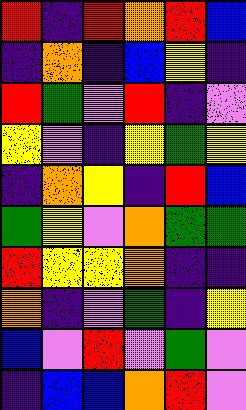[["red", "indigo", "red", "orange", "red", "blue"], ["indigo", "orange", "indigo", "blue", "yellow", "indigo"], ["red", "green", "violet", "red", "indigo", "violet"], ["yellow", "violet", "indigo", "yellow", "green", "yellow"], ["indigo", "orange", "yellow", "indigo", "red", "blue"], ["green", "yellow", "violet", "orange", "green", "green"], ["red", "yellow", "yellow", "orange", "indigo", "indigo"], ["orange", "indigo", "violet", "green", "indigo", "yellow"], ["blue", "violet", "red", "violet", "green", "violet"], ["indigo", "blue", "blue", "orange", "red", "violet"]]